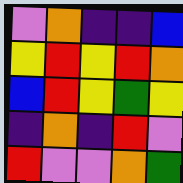[["violet", "orange", "indigo", "indigo", "blue"], ["yellow", "red", "yellow", "red", "orange"], ["blue", "red", "yellow", "green", "yellow"], ["indigo", "orange", "indigo", "red", "violet"], ["red", "violet", "violet", "orange", "green"]]